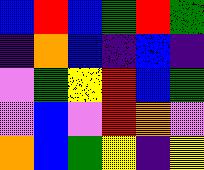[["blue", "red", "blue", "green", "red", "green"], ["indigo", "orange", "blue", "indigo", "blue", "indigo"], ["violet", "green", "yellow", "red", "blue", "green"], ["violet", "blue", "violet", "red", "orange", "violet"], ["orange", "blue", "green", "yellow", "indigo", "yellow"]]